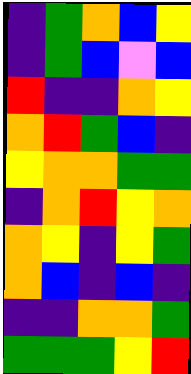[["indigo", "green", "orange", "blue", "yellow"], ["indigo", "green", "blue", "violet", "blue"], ["red", "indigo", "indigo", "orange", "yellow"], ["orange", "red", "green", "blue", "indigo"], ["yellow", "orange", "orange", "green", "green"], ["indigo", "orange", "red", "yellow", "orange"], ["orange", "yellow", "indigo", "yellow", "green"], ["orange", "blue", "indigo", "blue", "indigo"], ["indigo", "indigo", "orange", "orange", "green"], ["green", "green", "green", "yellow", "red"]]